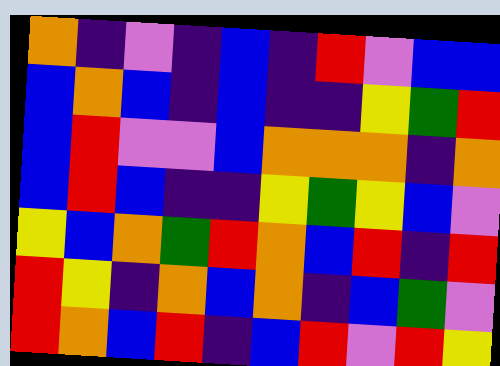[["orange", "indigo", "violet", "indigo", "blue", "indigo", "red", "violet", "blue", "blue"], ["blue", "orange", "blue", "indigo", "blue", "indigo", "indigo", "yellow", "green", "red"], ["blue", "red", "violet", "violet", "blue", "orange", "orange", "orange", "indigo", "orange"], ["blue", "red", "blue", "indigo", "indigo", "yellow", "green", "yellow", "blue", "violet"], ["yellow", "blue", "orange", "green", "red", "orange", "blue", "red", "indigo", "red"], ["red", "yellow", "indigo", "orange", "blue", "orange", "indigo", "blue", "green", "violet"], ["red", "orange", "blue", "red", "indigo", "blue", "red", "violet", "red", "yellow"]]